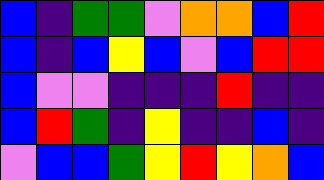[["blue", "indigo", "green", "green", "violet", "orange", "orange", "blue", "red"], ["blue", "indigo", "blue", "yellow", "blue", "violet", "blue", "red", "red"], ["blue", "violet", "violet", "indigo", "indigo", "indigo", "red", "indigo", "indigo"], ["blue", "red", "green", "indigo", "yellow", "indigo", "indigo", "blue", "indigo"], ["violet", "blue", "blue", "green", "yellow", "red", "yellow", "orange", "blue"]]